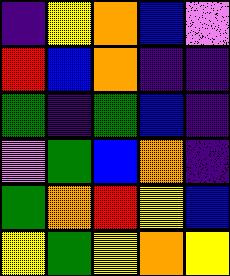[["indigo", "yellow", "orange", "blue", "violet"], ["red", "blue", "orange", "indigo", "indigo"], ["green", "indigo", "green", "blue", "indigo"], ["violet", "green", "blue", "orange", "indigo"], ["green", "orange", "red", "yellow", "blue"], ["yellow", "green", "yellow", "orange", "yellow"]]